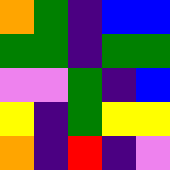[["orange", "green", "indigo", "blue", "blue"], ["green", "green", "indigo", "green", "green"], ["violet", "violet", "green", "indigo", "blue"], ["yellow", "indigo", "green", "yellow", "yellow"], ["orange", "indigo", "red", "indigo", "violet"]]